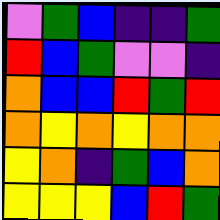[["violet", "green", "blue", "indigo", "indigo", "green"], ["red", "blue", "green", "violet", "violet", "indigo"], ["orange", "blue", "blue", "red", "green", "red"], ["orange", "yellow", "orange", "yellow", "orange", "orange"], ["yellow", "orange", "indigo", "green", "blue", "orange"], ["yellow", "yellow", "yellow", "blue", "red", "green"]]